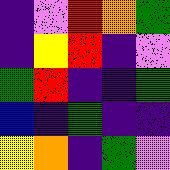[["indigo", "violet", "red", "orange", "green"], ["indigo", "yellow", "red", "indigo", "violet"], ["green", "red", "indigo", "indigo", "green"], ["blue", "indigo", "green", "indigo", "indigo"], ["yellow", "orange", "indigo", "green", "violet"]]